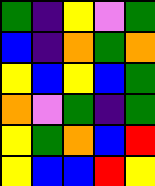[["green", "indigo", "yellow", "violet", "green"], ["blue", "indigo", "orange", "green", "orange"], ["yellow", "blue", "yellow", "blue", "green"], ["orange", "violet", "green", "indigo", "green"], ["yellow", "green", "orange", "blue", "red"], ["yellow", "blue", "blue", "red", "yellow"]]